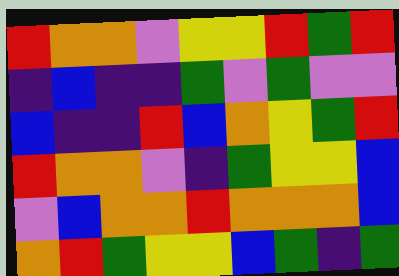[["red", "orange", "orange", "violet", "yellow", "yellow", "red", "green", "red"], ["indigo", "blue", "indigo", "indigo", "green", "violet", "green", "violet", "violet"], ["blue", "indigo", "indigo", "red", "blue", "orange", "yellow", "green", "red"], ["red", "orange", "orange", "violet", "indigo", "green", "yellow", "yellow", "blue"], ["violet", "blue", "orange", "orange", "red", "orange", "orange", "orange", "blue"], ["orange", "red", "green", "yellow", "yellow", "blue", "green", "indigo", "green"]]